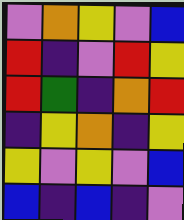[["violet", "orange", "yellow", "violet", "blue"], ["red", "indigo", "violet", "red", "yellow"], ["red", "green", "indigo", "orange", "red"], ["indigo", "yellow", "orange", "indigo", "yellow"], ["yellow", "violet", "yellow", "violet", "blue"], ["blue", "indigo", "blue", "indigo", "violet"]]